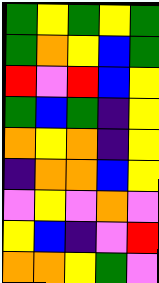[["green", "yellow", "green", "yellow", "green"], ["green", "orange", "yellow", "blue", "green"], ["red", "violet", "red", "blue", "yellow"], ["green", "blue", "green", "indigo", "yellow"], ["orange", "yellow", "orange", "indigo", "yellow"], ["indigo", "orange", "orange", "blue", "yellow"], ["violet", "yellow", "violet", "orange", "violet"], ["yellow", "blue", "indigo", "violet", "red"], ["orange", "orange", "yellow", "green", "violet"]]